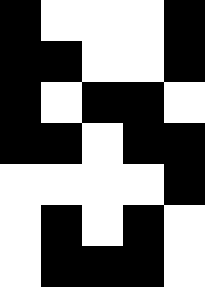[["black", "white", "white", "white", "black"], ["black", "black", "white", "white", "black"], ["black", "white", "black", "black", "white"], ["black", "black", "white", "black", "black"], ["white", "white", "white", "white", "black"], ["white", "black", "white", "black", "white"], ["white", "black", "black", "black", "white"]]